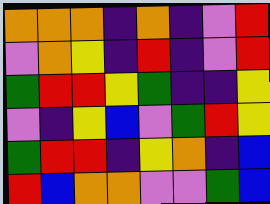[["orange", "orange", "orange", "indigo", "orange", "indigo", "violet", "red"], ["violet", "orange", "yellow", "indigo", "red", "indigo", "violet", "red"], ["green", "red", "red", "yellow", "green", "indigo", "indigo", "yellow"], ["violet", "indigo", "yellow", "blue", "violet", "green", "red", "yellow"], ["green", "red", "red", "indigo", "yellow", "orange", "indigo", "blue"], ["red", "blue", "orange", "orange", "violet", "violet", "green", "blue"]]